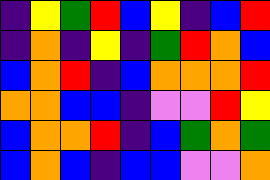[["indigo", "yellow", "green", "red", "blue", "yellow", "indigo", "blue", "red"], ["indigo", "orange", "indigo", "yellow", "indigo", "green", "red", "orange", "blue"], ["blue", "orange", "red", "indigo", "blue", "orange", "orange", "orange", "red"], ["orange", "orange", "blue", "blue", "indigo", "violet", "violet", "red", "yellow"], ["blue", "orange", "orange", "red", "indigo", "blue", "green", "orange", "green"], ["blue", "orange", "blue", "indigo", "blue", "blue", "violet", "violet", "orange"]]